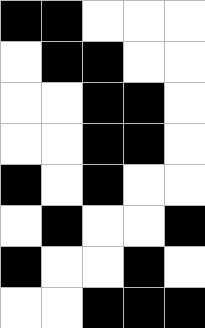[["black", "black", "white", "white", "white"], ["white", "black", "black", "white", "white"], ["white", "white", "black", "black", "white"], ["white", "white", "black", "black", "white"], ["black", "white", "black", "white", "white"], ["white", "black", "white", "white", "black"], ["black", "white", "white", "black", "white"], ["white", "white", "black", "black", "black"]]